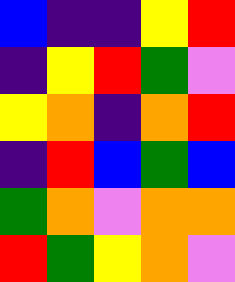[["blue", "indigo", "indigo", "yellow", "red"], ["indigo", "yellow", "red", "green", "violet"], ["yellow", "orange", "indigo", "orange", "red"], ["indigo", "red", "blue", "green", "blue"], ["green", "orange", "violet", "orange", "orange"], ["red", "green", "yellow", "orange", "violet"]]